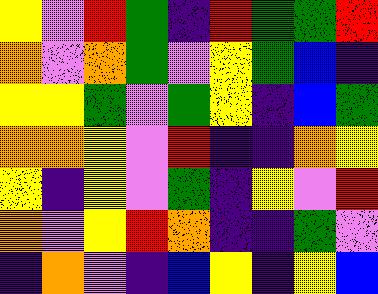[["yellow", "violet", "red", "green", "indigo", "red", "green", "green", "red"], ["orange", "violet", "orange", "green", "violet", "yellow", "green", "blue", "indigo"], ["yellow", "yellow", "green", "violet", "green", "yellow", "indigo", "blue", "green"], ["orange", "orange", "yellow", "violet", "red", "indigo", "indigo", "orange", "yellow"], ["yellow", "indigo", "yellow", "violet", "green", "indigo", "yellow", "violet", "red"], ["orange", "violet", "yellow", "red", "orange", "indigo", "indigo", "green", "violet"], ["indigo", "orange", "violet", "indigo", "blue", "yellow", "indigo", "yellow", "blue"]]